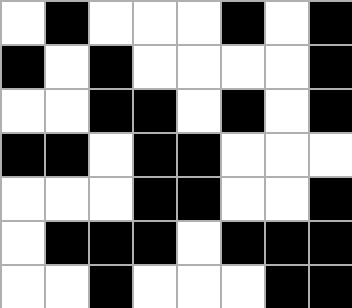[["white", "black", "white", "white", "white", "black", "white", "black"], ["black", "white", "black", "white", "white", "white", "white", "black"], ["white", "white", "black", "black", "white", "black", "white", "black"], ["black", "black", "white", "black", "black", "white", "white", "white"], ["white", "white", "white", "black", "black", "white", "white", "black"], ["white", "black", "black", "black", "white", "black", "black", "black"], ["white", "white", "black", "white", "white", "white", "black", "black"]]